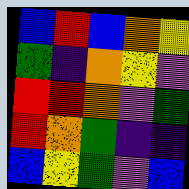[["blue", "red", "blue", "orange", "yellow"], ["green", "indigo", "orange", "yellow", "violet"], ["red", "red", "orange", "violet", "green"], ["red", "orange", "green", "indigo", "indigo"], ["blue", "yellow", "green", "violet", "blue"]]